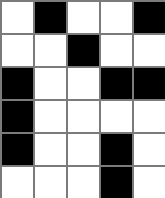[["white", "black", "white", "white", "black"], ["white", "white", "black", "white", "white"], ["black", "white", "white", "black", "black"], ["black", "white", "white", "white", "white"], ["black", "white", "white", "black", "white"], ["white", "white", "white", "black", "white"]]